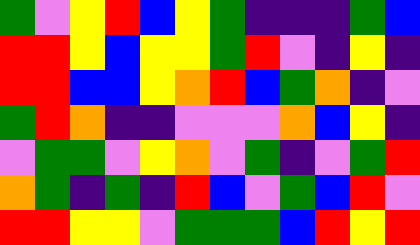[["green", "violet", "yellow", "red", "blue", "yellow", "green", "indigo", "indigo", "indigo", "green", "blue"], ["red", "red", "yellow", "blue", "yellow", "yellow", "green", "red", "violet", "indigo", "yellow", "indigo"], ["red", "red", "blue", "blue", "yellow", "orange", "red", "blue", "green", "orange", "indigo", "violet"], ["green", "red", "orange", "indigo", "indigo", "violet", "violet", "violet", "orange", "blue", "yellow", "indigo"], ["violet", "green", "green", "violet", "yellow", "orange", "violet", "green", "indigo", "violet", "green", "red"], ["orange", "green", "indigo", "green", "indigo", "red", "blue", "violet", "green", "blue", "red", "violet"], ["red", "red", "yellow", "yellow", "violet", "green", "green", "green", "blue", "red", "yellow", "red"]]